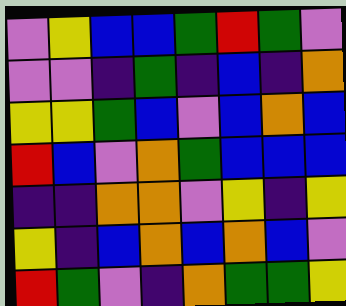[["violet", "yellow", "blue", "blue", "green", "red", "green", "violet"], ["violet", "violet", "indigo", "green", "indigo", "blue", "indigo", "orange"], ["yellow", "yellow", "green", "blue", "violet", "blue", "orange", "blue"], ["red", "blue", "violet", "orange", "green", "blue", "blue", "blue"], ["indigo", "indigo", "orange", "orange", "violet", "yellow", "indigo", "yellow"], ["yellow", "indigo", "blue", "orange", "blue", "orange", "blue", "violet"], ["red", "green", "violet", "indigo", "orange", "green", "green", "yellow"]]